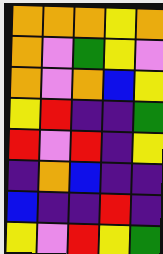[["orange", "orange", "orange", "yellow", "orange"], ["orange", "violet", "green", "yellow", "violet"], ["orange", "violet", "orange", "blue", "yellow"], ["yellow", "red", "indigo", "indigo", "green"], ["red", "violet", "red", "indigo", "yellow"], ["indigo", "orange", "blue", "indigo", "indigo"], ["blue", "indigo", "indigo", "red", "indigo"], ["yellow", "violet", "red", "yellow", "green"]]